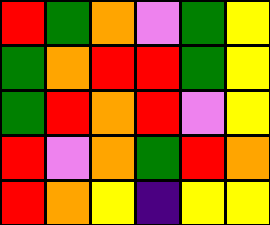[["red", "green", "orange", "violet", "green", "yellow"], ["green", "orange", "red", "red", "green", "yellow"], ["green", "red", "orange", "red", "violet", "yellow"], ["red", "violet", "orange", "green", "red", "orange"], ["red", "orange", "yellow", "indigo", "yellow", "yellow"]]